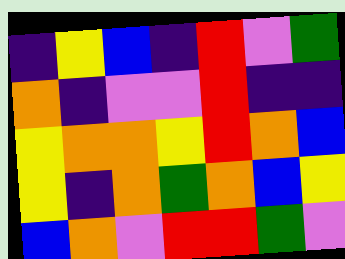[["indigo", "yellow", "blue", "indigo", "red", "violet", "green"], ["orange", "indigo", "violet", "violet", "red", "indigo", "indigo"], ["yellow", "orange", "orange", "yellow", "red", "orange", "blue"], ["yellow", "indigo", "orange", "green", "orange", "blue", "yellow"], ["blue", "orange", "violet", "red", "red", "green", "violet"]]